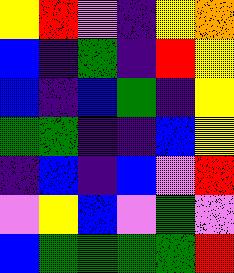[["yellow", "red", "violet", "indigo", "yellow", "orange"], ["blue", "indigo", "green", "indigo", "red", "yellow"], ["blue", "indigo", "blue", "green", "indigo", "yellow"], ["green", "green", "indigo", "indigo", "blue", "yellow"], ["indigo", "blue", "indigo", "blue", "violet", "red"], ["violet", "yellow", "blue", "violet", "green", "violet"], ["blue", "green", "green", "green", "green", "red"]]